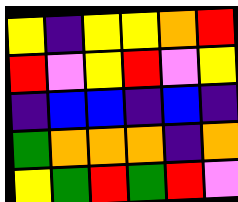[["yellow", "indigo", "yellow", "yellow", "orange", "red"], ["red", "violet", "yellow", "red", "violet", "yellow"], ["indigo", "blue", "blue", "indigo", "blue", "indigo"], ["green", "orange", "orange", "orange", "indigo", "orange"], ["yellow", "green", "red", "green", "red", "violet"]]